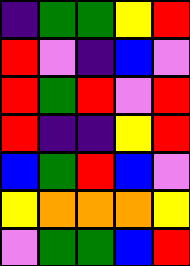[["indigo", "green", "green", "yellow", "red"], ["red", "violet", "indigo", "blue", "violet"], ["red", "green", "red", "violet", "red"], ["red", "indigo", "indigo", "yellow", "red"], ["blue", "green", "red", "blue", "violet"], ["yellow", "orange", "orange", "orange", "yellow"], ["violet", "green", "green", "blue", "red"]]